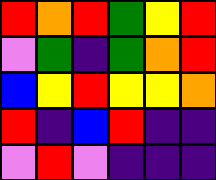[["red", "orange", "red", "green", "yellow", "red"], ["violet", "green", "indigo", "green", "orange", "red"], ["blue", "yellow", "red", "yellow", "yellow", "orange"], ["red", "indigo", "blue", "red", "indigo", "indigo"], ["violet", "red", "violet", "indigo", "indigo", "indigo"]]